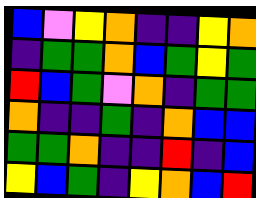[["blue", "violet", "yellow", "orange", "indigo", "indigo", "yellow", "orange"], ["indigo", "green", "green", "orange", "blue", "green", "yellow", "green"], ["red", "blue", "green", "violet", "orange", "indigo", "green", "green"], ["orange", "indigo", "indigo", "green", "indigo", "orange", "blue", "blue"], ["green", "green", "orange", "indigo", "indigo", "red", "indigo", "blue"], ["yellow", "blue", "green", "indigo", "yellow", "orange", "blue", "red"]]